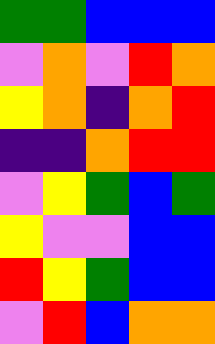[["green", "green", "blue", "blue", "blue"], ["violet", "orange", "violet", "red", "orange"], ["yellow", "orange", "indigo", "orange", "red"], ["indigo", "indigo", "orange", "red", "red"], ["violet", "yellow", "green", "blue", "green"], ["yellow", "violet", "violet", "blue", "blue"], ["red", "yellow", "green", "blue", "blue"], ["violet", "red", "blue", "orange", "orange"]]